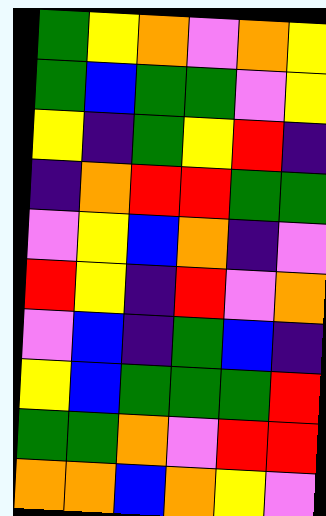[["green", "yellow", "orange", "violet", "orange", "yellow"], ["green", "blue", "green", "green", "violet", "yellow"], ["yellow", "indigo", "green", "yellow", "red", "indigo"], ["indigo", "orange", "red", "red", "green", "green"], ["violet", "yellow", "blue", "orange", "indigo", "violet"], ["red", "yellow", "indigo", "red", "violet", "orange"], ["violet", "blue", "indigo", "green", "blue", "indigo"], ["yellow", "blue", "green", "green", "green", "red"], ["green", "green", "orange", "violet", "red", "red"], ["orange", "orange", "blue", "orange", "yellow", "violet"]]